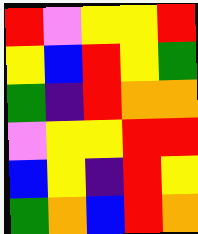[["red", "violet", "yellow", "yellow", "red"], ["yellow", "blue", "red", "yellow", "green"], ["green", "indigo", "red", "orange", "orange"], ["violet", "yellow", "yellow", "red", "red"], ["blue", "yellow", "indigo", "red", "yellow"], ["green", "orange", "blue", "red", "orange"]]